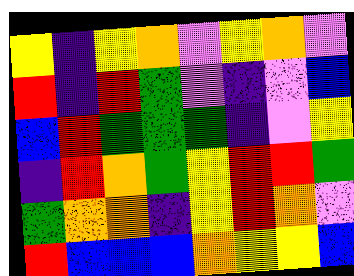[["yellow", "indigo", "yellow", "orange", "violet", "yellow", "orange", "violet"], ["red", "indigo", "red", "green", "violet", "indigo", "violet", "blue"], ["blue", "red", "green", "green", "green", "indigo", "violet", "yellow"], ["indigo", "red", "orange", "green", "yellow", "red", "red", "green"], ["green", "orange", "orange", "indigo", "yellow", "red", "orange", "violet"], ["red", "blue", "blue", "blue", "orange", "yellow", "yellow", "blue"]]